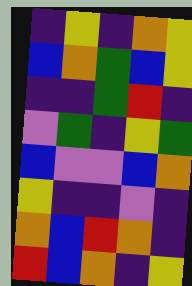[["indigo", "yellow", "indigo", "orange", "yellow"], ["blue", "orange", "green", "blue", "yellow"], ["indigo", "indigo", "green", "red", "indigo"], ["violet", "green", "indigo", "yellow", "green"], ["blue", "violet", "violet", "blue", "orange"], ["yellow", "indigo", "indigo", "violet", "indigo"], ["orange", "blue", "red", "orange", "indigo"], ["red", "blue", "orange", "indigo", "yellow"]]